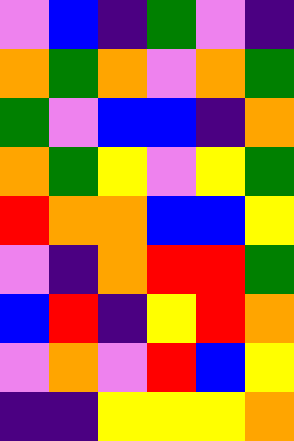[["violet", "blue", "indigo", "green", "violet", "indigo"], ["orange", "green", "orange", "violet", "orange", "green"], ["green", "violet", "blue", "blue", "indigo", "orange"], ["orange", "green", "yellow", "violet", "yellow", "green"], ["red", "orange", "orange", "blue", "blue", "yellow"], ["violet", "indigo", "orange", "red", "red", "green"], ["blue", "red", "indigo", "yellow", "red", "orange"], ["violet", "orange", "violet", "red", "blue", "yellow"], ["indigo", "indigo", "yellow", "yellow", "yellow", "orange"]]